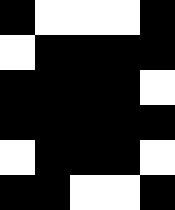[["black", "white", "white", "white", "black"], ["white", "black", "black", "black", "black"], ["black", "black", "black", "black", "white"], ["black", "black", "black", "black", "black"], ["white", "black", "black", "black", "white"], ["black", "black", "white", "white", "black"]]